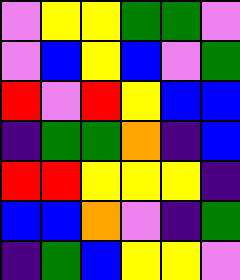[["violet", "yellow", "yellow", "green", "green", "violet"], ["violet", "blue", "yellow", "blue", "violet", "green"], ["red", "violet", "red", "yellow", "blue", "blue"], ["indigo", "green", "green", "orange", "indigo", "blue"], ["red", "red", "yellow", "yellow", "yellow", "indigo"], ["blue", "blue", "orange", "violet", "indigo", "green"], ["indigo", "green", "blue", "yellow", "yellow", "violet"]]